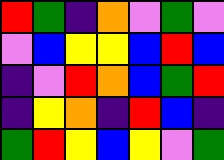[["red", "green", "indigo", "orange", "violet", "green", "violet"], ["violet", "blue", "yellow", "yellow", "blue", "red", "blue"], ["indigo", "violet", "red", "orange", "blue", "green", "red"], ["indigo", "yellow", "orange", "indigo", "red", "blue", "indigo"], ["green", "red", "yellow", "blue", "yellow", "violet", "green"]]